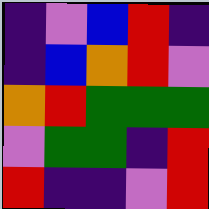[["indigo", "violet", "blue", "red", "indigo"], ["indigo", "blue", "orange", "red", "violet"], ["orange", "red", "green", "green", "green"], ["violet", "green", "green", "indigo", "red"], ["red", "indigo", "indigo", "violet", "red"]]